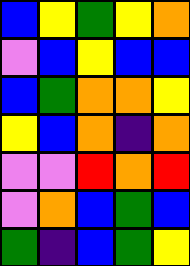[["blue", "yellow", "green", "yellow", "orange"], ["violet", "blue", "yellow", "blue", "blue"], ["blue", "green", "orange", "orange", "yellow"], ["yellow", "blue", "orange", "indigo", "orange"], ["violet", "violet", "red", "orange", "red"], ["violet", "orange", "blue", "green", "blue"], ["green", "indigo", "blue", "green", "yellow"]]